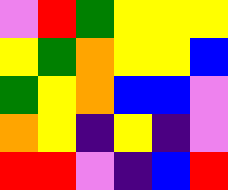[["violet", "red", "green", "yellow", "yellow", "yellow"], ["yellow", "green", "orange", "yellow", "yellow", "blue"], ["green", "yellow", "orange", "blue", "blue", "violet"], ["orange", "yellow", "indigo", "yellow", "indigo", "violet"], ["red", "red", "violet", "indigo", "blue", "red"]]